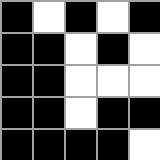[["black", "white", "black", "white", "black"], ["black", "black", "white", "black", "white"], ["black", "black", "white", "white", "white"], ["black", "black", "white", "black", "black"], ["black", "black", "black", "black", "white"]]